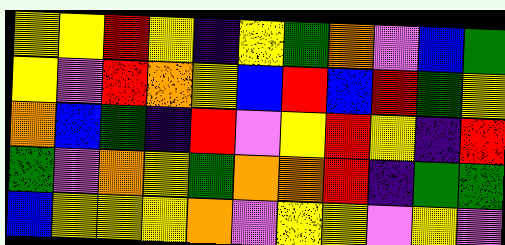[["yellow", "yellow", "red", "yellow", "indigo", "yellow", "green", "orange", "violet", "blue", "green"], ["yellow", "violet", "red", "orange", "yellow", "blue", "red", "blue", "red", "green", "yellow"], ["orange", "blue", "green", "indigo", "red", "violet", "yellow", "red", "yellow", "indigo", "red"], ["green", "violet", "orange", "yellow", "green", "orange", "orange", "red", "indigo", "green", "green"], ["blue", "yellow", "yellow", "yellow", "orange", "violet", "yellow", "yellow", "violet", "yellow", "violet"]]